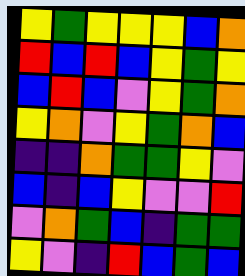[["yellow", "green", "yellow", "yellow", "yellow", "blue", "orange"], ["red", "blue", "red", "blue", "yellow", "green", "yellow"], ["blue", "red", "blue", "violet", "yellow", "green", "orange"], ["yellow", "orange", "violet", "yellow", "green", "orange", "blue"], ["indigo", "indigo", "orange", "green", "green", "yellow", "violet"], ["blue", "indigo", "blue", "yellow", "violet", "violet", "red"], ["violet", "orange", "green", "blue", "indigo", "green", "green"], ["yellow", "violet", "indigo", "red", "blue", "green", "blue"]]